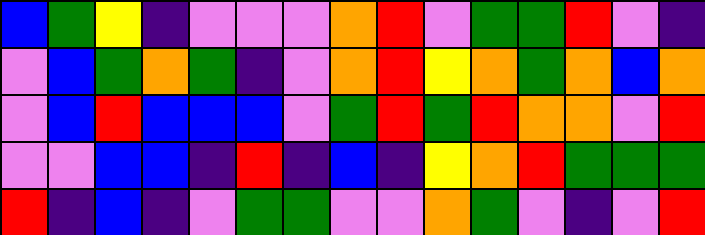[["blue", "green", "yellow", "indigo", "violet", "violet", "violet", "orange", "red", "violet", "green", "green", "red", "violet", "indigo"], ["violet", "blue", "green", "orange", "green", "indigo", "violet", "orange", "red", "yellow", "orange", "green", "orange", "blue", "orange"], ["violet", "blue", "red", "blue", "blue", "blue", "violet", "green", "red", "green", "red", "orange", "orange", "violet", "red"], ["violet", "violet", "blue", "blue", "indigo", "red", "indigo", "blue", "indigo", "yellow", "orange", "red", "green", "green", "green"], ["red", "indigo", "blue", "indigo", "violet", "green", "green", "violet", "violet", "orange", "green", "violet", "indigo", "violet", "red"]]